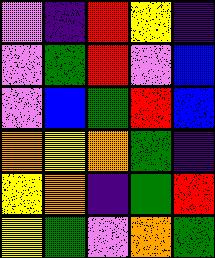[["violet", "indigo", "red", "yellow", "indigo"], ["violet", "green", "red", "violet", "blue"], ["violet", "blue", "green", "red", "blue"], ["orange", "yellow", "orange", "green", "indigo"], ["yellow", "orange", "indigo", "green", "red"], ["yellow", "green", "violet", "orange", "green"]]